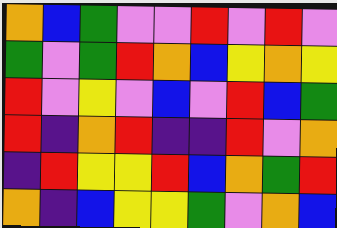[["orange", "blue", "green", "violet", "violet", "red", "violet", "red", "violet"], ["green", "violet", "green", "red", "orange", "blue", "yellow", "orange", "yellow"], ["red", "violet", "yellow", "violet", "blue", "violet", "red", "blue", "green"], ["red", "indigo", "orange", "red", "indigo", "indigo", "red", "violet", "orange"], ["indigo", "red", "yellow", "yellow", "red", "blue", "orange", "green", "red"], ["orange", "indigo", "blue", "yellow", "yellow", "green", "violet", "orange", "blue"]]